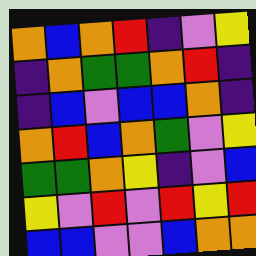[["orange", "blue", "orange", "red", "indigo", "violet", "yellow"], ["indigo", "orange", "green", "green", "orange", "red", "indigo"], ["indigo", "blue", "violet", "blue", "blue", "orange", "indigo"], ["orange", "red", "blue", "orange", "green", "violet", "yellow"], ["green", "green", "orange", "yellow", "indigo", "violet", "blue"], ["yellow", "violet", "red", "violet", "red", "yellow", "red"], ["blue", "blue", "violet", "violet", "blue", "orange", "orange"]]